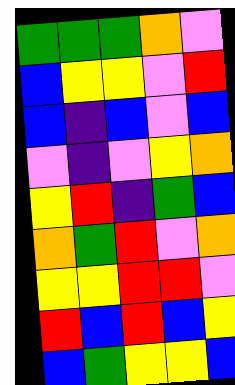[["green", "green", "green", "orange", "violet"], ["blue", "yellow", "yellow", "violet", "red"], ["blue", "indigo", "blue", "violet", "blue"], ["violet", "indigo", "violet", "yellow", "orange"], ["yellow", "red", "indigo", "green", "blue"], ["orange", "green", "red", "violet", "orange"], ["yellow", "yellow", "red", "red", "violet"], ["red", "blue", "red", "blue", "yellow"], ["blue", "green", "yellow", "yellow", "blue"]]